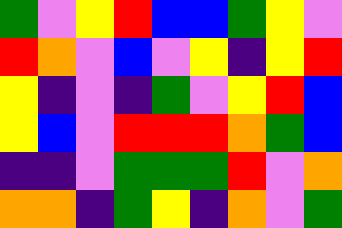[["green", "violet", "yellow", "red", "blue", "blue", "green", "yellow", "violet"], ["red", "orange", "violet", "blue", "violet", "yellow", "indigo", "yellow", "red"], ["yellow", "indigo", "violet", "indigo", "green", "violet", "yellow", "red", "blue"], ["yellow", "blue", "violet", "red", "red", "red", "orange", "green", "blue"], ["indigo", "indigo", "violet", "green", "green", "green", "red", "violet", "orange"], ["orange", "orange", "indigo", "green", "yellow", "indigo", "orange", "violet", "green"]]